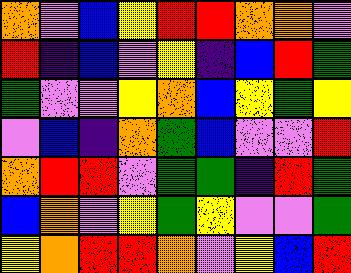[["orange", "violet", "blue", "yellow", "red", "red", "orange", "orange", "violet"], ["red", "indigo", "blue", "violet", "yellow", "indigo", "blue", "red", "green"], ["green", "violet", "violet", "yellow", "orange", "blue", "yellow", "green", "yellow"], ["violet", "blue", "indigo", "orange", "green", "blue", "violet", "violet", "red"], ["orange", "red", "red", "violet", "green", "green", "indigo", "red", "green"], ["blue", "orange", "violet", "yellow", "green", "yellow", "violet", "violet", "green"], ["yellow", "orange", "red", "red", "orange", "violet", "yellow", "blue", "red"]]